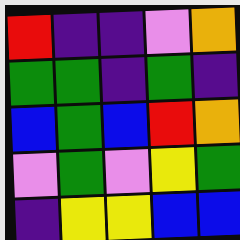[["red", "indigo", "indigo", "violet", "orange"], ["green", "green", "indigo", "green", "indigo"], ["blue", "green", "blue", "red", "orange"], ["violet", "green", "violet", "yellow", "green"], ["indigo", "yellow", "yellow", "blue", "blue"]]